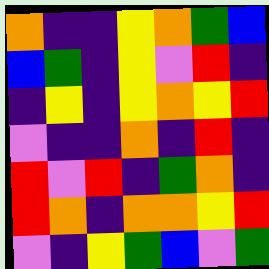[["orange", "indigo", "indigo", "yellow", "orange", "green", "blue"], ["blue", "green", "indigo", "yellow", "violet", "red", "indigo"], ["indigo", "yellow", "indigo", "yellow", "orange", "yellow", "red"], ["violet", "indigo", "indigo", "orange", "indigo", "red", "indigo"], ["red", "violet", "red", "indigo", "green", "orange", "indigo"], ["red", "orange", "indigo", "orange", "orange", "yellow", "red"], ["violet", "indigo", "yellow", "green", "blue", "violet", "green"]]